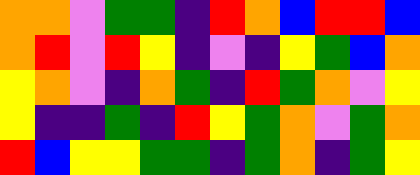[["orange", "orange", "violet", "green", "green", "indigo", "red", "orange", "blue", "red", "red", "blue"], ["orange", "red", "violet", "red", "yellow", "indigo", "violet", "indigo", "yellow", "green", "blue", "orange"], ["yellow", "orange", "violet", "indigo", "orange", "green", "indigo", "red", "green", "orange", "violet", "yellow"], ["yellow", "indigo", "indigo", "green", "indigo", "red", "yellow", "green", "orange", "violet", "green", "orange"], ["red", "blue", "yellow", "yellow", "green", "green", "indigo", "green", "orange", "indigo", "green", "yellow"]]